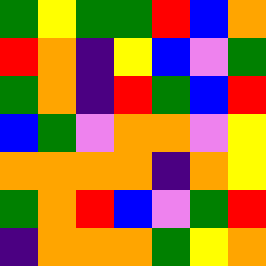[["green", "yellow", "green", "green", "red", "blue", "orange"], ["red", "orange", "indigo", "yellow", "blue", "violet", "green"], ["green", "orange", "indigo", "red", "green", "blue", "red"], ["blue", "green", "violet", "orange", "orange", "violet", "yellow"], ["orange", "orange", "orange", "orange", "indigo", "orange", "yellow"], ["green", "orange", "red", "blue", "violet", "green", "red"], ["indigo", "orange", "orange", "orange", "green", "yellow", "orange"]]